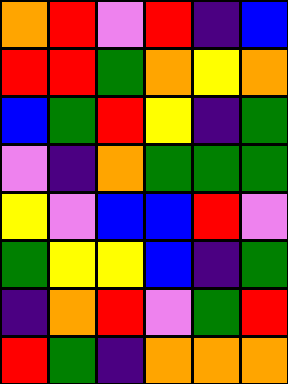[["orange", "red", "violet", "red", "indigo", "blue"], ["red", "red", "green", "orange", "yellow", "orange"], ["blue", "green", "red", "yellow", "indigo", "green"], ["violet", "indigo", "orange", "green", "green", "green"], ["yellow", "violet", "blue", "blue", "red", "violet"], ["green", "yellow", "yellow", "blue", "indigo", "green"], ["indigo", "orange", "red", "violet", "green", "red"], ["red", "green", "indigo", "orange", "orange", "orange"]]